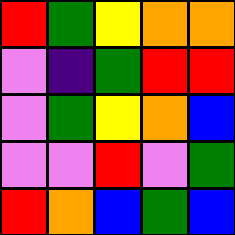[["red", "green", "yellow", "orange", "orange"], ["violet", "indigo", "green", "red", "red"], ["violet", "green", "yellow", "orange", "blue"], ["violet", "violet", "red", "violet", "green"], ["red", "orange", "blue", "green", "blue"]]